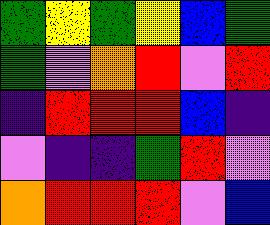[["green", "yellow", "green", "yellow", "blue", "green"], ["green", "violet", "orange", "red", "violet", "red"], ["indigo", "red", "red", "red", "blue", "indigo"], ["violet", "indigo", "indigo", "green", "red", "violet"], ["orange", "red", "red", "red", "violet", "blue"]]